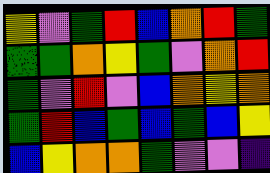[["yellow", "violet", "green", "red", "blue", "orange", "red", "green"], ["green", "green", "orange", "yellow", "green", "violet", "orange", "red"], ["green", "violet", "red", "violet", "blue", "orange", "yellow", "orange"], ["green", "red", "blue", "green", "blue", "green", "blue", "yellow"], ["blue", "yellow", "orange", "orange", "green", "violet", "violet", "indigo"]]